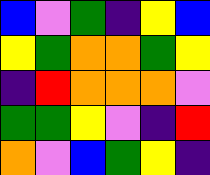[["blue", "violet", "green", "indigo", "yellow", "blue"], ["yellow", "green", "orange", "orange", "green", "yellow"], ["indigo", "red", "orange", "orange", "orange", "violet"], ["green", "green", "yellow", "violet", "indigo", "red"], ["orange", "violet", "blue", "green", "yellow", "indigo"]]